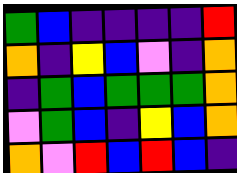[["green", "blue", "indigo", "indigo", "indigo", "indigo", "red"], ["orange", "indigo", "yellow", "blue", "violet", "indigo", "orange"], ["indigo", "green", "blue", "green", "green", "green", "orange"], ["violet", "green", "blue", "indigo", "yellow", "blue", "orange"], ["orange", "violet", "red", "blue", "red", "blue", "indigo"]]